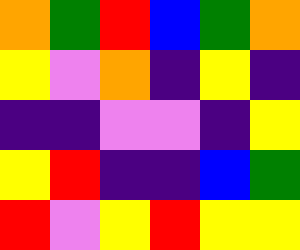[["orange", "green", "red", "blue", "green", "orange"], ["yellow", "violet", "orange", "indigo", "yellow", "indigo"], ["indigo", "indigo", "violet", "violet", "indigo", "yellow"], ["yellow", "red", "indigo", "indigo", "blue", "green"], ["red", "violet", "yellow", "red", "yellow", "yellow"]]